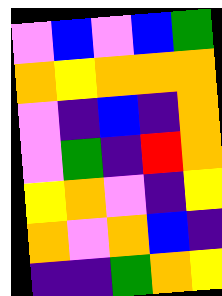[["violet", "blue", "violet", "blue", "green"], ["orange", "yellow", "orange", "orange", "orange"], ["violet", "indigo", "blue", "indigo", "orange"], ["violet", "green", "indigo", "red", "orange"], ["yellow", "orange", "violet", "indigo", "yellow"], ["orange", "violet", "orange", "blue", "indigo"], ["indigo", "indigo", "green", "orange", "yellow"]]